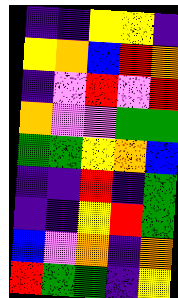[["indigo", "indigo", "yellow", "yellow", "indigo"], ["yellow", "orange", "blue", "red", "orange"], ["indigo", "violet", "red", "violet", "red"], ["orange", "violet", "violet", "green", "green"], ["green", "green", "yellow", "orange", "blue"], ["indigo", "indigo", "red", "indigo", "green"], ["indigo", "indigo", "yellow", "red", "green"], ["blue", "violet", "orange", "indigo", "orange"], ["red", "green", "green", "indigo", "yellow"]]